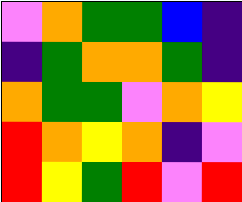[["violet", "orange", "green", "green", "blue", "indigo"], ["indigo", "green", "orange", "orange", "green", "indigo"], ["orange", "green", "green", "violet", "orange", "yellow"], ["red", "orange", "yellow", "orange", "indigo", "violet"], ["red", "yellow", "green", "red", "violet", "red"]]